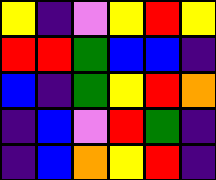[["yellow", "indigo", "violet", "yellow", "red", "yellow"], ["red", "red", "green", "blue", "blue", "indigo"], ["blue", "indigo", "green", "yellow", "red", "orange"], ["indigo", "blue", "violet", "red", "green", "indigo"], ["indigo", "blue", "orange", "yellow", "red", "indigo"]]